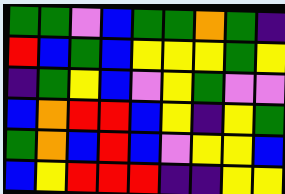[["green", "green", "violet", "blue", "green", "green", "orange", "green", "indigo"], ["red", "blue", "green", "blue", "yellow", "yellow", "yellow", "green", "yellow"], ["indigo", "green", "yellow", "blue", "violet", "yellow", "green", "violet", "violet"], ["blue", "orange", "red", "red", "blue", "yellow", "indigo", "yellow", "green"], ["green", "orange", "blue", "red", "blue", "violet", "yellow", "yellow", "blue"], ["blue", "yellow", "red", "red", "red", "indigo", "indigo", "yellow", "yellow"]]